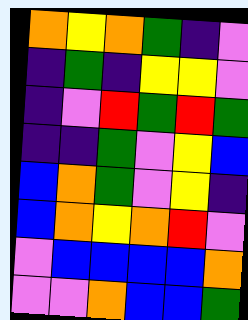[["orange", "yellow", "orange", "green", "indigo", "violet"], ["indigo", "green", "indigo", "yellow", "yellow", "violet"], ["indigo", "violet", "red", "green", "red", "green"], ["indigo", "indigo", "green", "violet", "yellow", "blue"], ["blue", "orange", "green", "violet", "yellow", "indigo"], ["blue", "orange", "yellow", "orange", "red", "violet"], ["violet", "blue", "blue", "blue", "blue", "orange"], ["violet", "violet", "orange", "blue", "blue", "green"]]